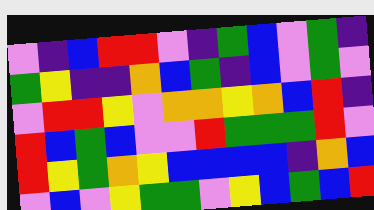[["violet", "indigo", "blue", "red", "red", "violet", "indigo", "green", "blue", "violet", "green", "indigo"], ["green", "yellow", "indigo", "indigo", "orange", "blue", "green", "indigo", "blue", "violet", "green", "violet"], ["violet", "red", "red", "yellow", "violet", "orange", "orange", "yellow", "orange", "blue", "red", "indigo"], ["red", "blue", "green", "blue", "violet", "violet", "red", "green", "green", "green", "red", "violet"], ["red", "yellow", "green", "orange", "yellow", "blue", "blue", "blue", "blue", "indigo", "orange", "blue"], ["violet", "blue", "violet", "yellow", "green", "green", "violet", "yellow", "blue", "green", "blue", "red"]]